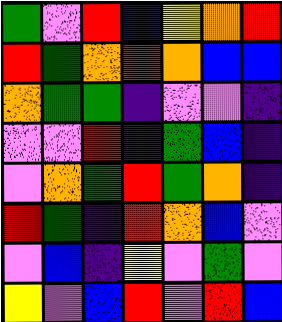[["green", "violet", "red", "blue", "yellow", "orange", "red"], ["red", "green", "orange", "red", "orange", "blue", "blue"], ["orange", "green", "green", "indigo", "violet", "violet", "indigo"], ["violet", "violet", "red", "indigo", "green", "blue", "indigo"], ["violet", "orange", "green", "red", "green", "orange", "indigo"], ["red", "green", "indigo", "red", "orange", "blue", "violet"], ["violet", "blue", "indigo", "yellow", "violet", "green", "violet"], ["yellow", "violet", "blue", "red", "violet", "red", "blue"]]